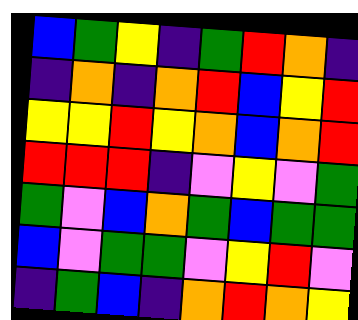[["blue", "green", "yellow", "indigo", "green", "red", "orange", "indigo"], ["indigo", "orange", "indigo", "orange", "red", "blue", "yellow", "red"], ["yellow", "yellow", "red", "yellow", "orange", "blue", "orange", "red"], ["red", "red", "red", "indigo", "violet", "yellow", "violet", "green"], ["green", "violet", "blue", "orange", "green", "blue", "green", "green"], ["blue", "violet", "green", "green", "violet", "yellow", "red", "violet"], ["indigo", "green", "blue", "indigo", "orange", "red", "orange", "yellow"]]